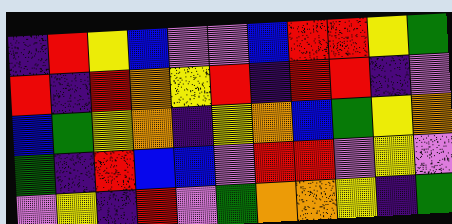[["indigo", "red", "yellow", "blue", "violet", "violet", "blue", "red", "red", "yellow", "green"], ["red", "indigo", "red", "orange", "yellow", "red", "indigo", "red", "red", "indigo", "violet"], ["blue", "green", "yellow", "orange", "indigo", "yellow", "orange", "blue", "green", "yellow", "orange"], ["green", "indigo", "red", "blue", "blue", "violet", "red", "red", "violet", "yellow", "violet"], ["violet", "yellow", "indigo", "red", "violet", "green", "orange", "orange", "yellow", "indigo", "green"]]